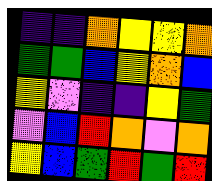[["indigo", "indigo", "orange", "yellow", "yellow", "orange"], ["green", "green", "blue", "yellow", "orange", "blue"], ["yellow", "violet", "indigo", "indigo", "yellow", "green"], ["violet", "blue", "red", "orange", "violet", "orange"], ["yellow", "blue", "green", "red", "green", "red"]]